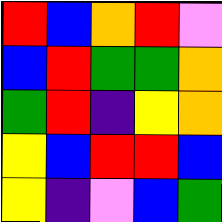[["red", "blue", "orange", "red", "violet"], ["blue", "red", "green", "green", "orange"], ["green", "red", "indigo", "yellow", "orange"], ["yellow", "blue", "red", "red", "blue"], ["yellow", "indigo", "violet", "blue", "green"]]